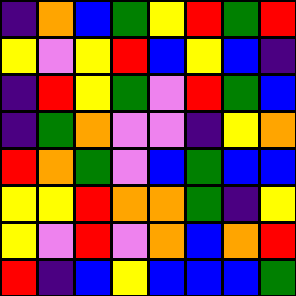[["indigo", "orange", "blue", "green", "yellow", "red", "green", "red"], ["yellow", "violet", "yellow", "red", "blue", "yellow", "blue", "indigo"], ["indigo", "red", "yellow", "green", "violet", "red", "green", "blue"], ["indigo", "green", "orange", "violet", "violet", "indigo", "yellow", "orange"], ["red", "orange", "green", "violet", "blue", "green", "blue", "blue"], ["yellow", "yellow", "red", "orange", "orange", "green", "indigo", "yellow"], ["yellow", "violet", "red", "violet", "orange", "blue", "orange", "red"], ["red", "indigo", "blue", "yellow", "blue", "blue", "blue", "green"]]